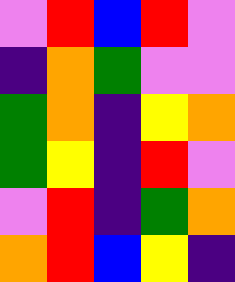[["violet", "red", "blue", "red", "violet"], ["indigo", "orange", "green", "violet", "violet"], ["green", "orange", "indigo", "yellow", "orange"], ["green", "yellow", "indigo", "red", "violet"], ["violet", "red", "indigo", "green", "orange"], ["orange", "red", "blue", "yellow", "indigo"]]